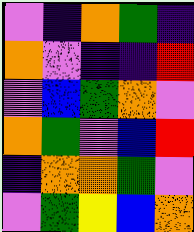[["violet", "indigo", "orange", "green", "indigo"], ["orange", "violet", "indigo", "indigo", "red"], ["violet", "blue", "green", "orange", "violet"], ["orange", "green", "violet", "blue", "red"], ["indigo", "orange", "orange", "green", "violet"], ["violet", "green", "yellow", "blue", "orange"]]